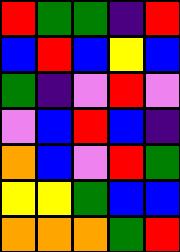[["red", "green", "green", "indigo", "red"], ["blue", "red", "blue", "yellow", "blue"], ["green", "indigo", "violet", "red", "violet"], ["violet", "blue", "red", "blue", "indigo"], ["orange", "blue", "violet", "red", "green"], ["yellow", "yellow", "green", "blue", "blue"], ["orange", "orange", "orange", "green", "red"]]